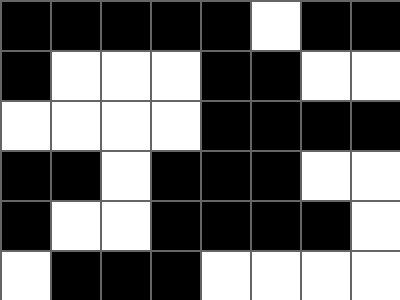[["black", "black", "black", "black", "black", "white", "black", "black"], ["black", "white", "white", "white", "black", "black", "white", "white"], ["white", "white", "white", "white", "black", "black", "black", "black"], ["black", "black", "white", "black", "black", "black", "white", "white"], ["black", "white", "white", "black", "black", "black", "black", "white"], ["white", "black", "black", "black", "white", "white", "white", "white"]]